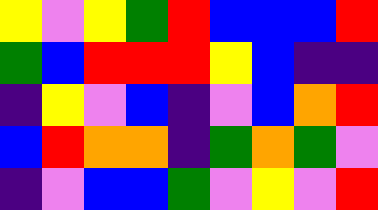[["yellow", "violet", "yellow", "green", "red", "blue", "blue", "blue", "red"], ["green", "blue", "red", "red", "red", "yellow", "blue", "indigo", "indigo"], ["indigo", "yellow", "violet", "blue", "indigo", "violet", "blue", "orange", "red"], ["blue", "red", "orange", "orange", "indigo", "green", "orange", "green", "violet"], ["indigo", "violet", "blue", "blue", "green", "violet", "yellow", "violet", "red"]]